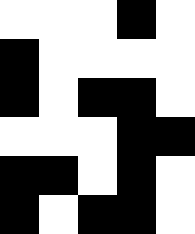[["white", "white", "white", "black", "white"], ["black", "white", "white", "white", "white"], ["black", "white", "black", "black", "white"], ["white", "white", "white", "black", "black"], ["black", "black", "white", "black", "white"], ["black", "white", "black", "black", "white"]]